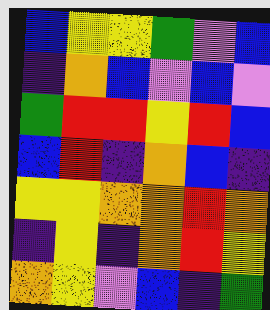[["blue", "yellow", "yellow", "green", "violet", "blue"], ["indigo", "orange", "blue", "violet", "blue", "violet"], ["green", "red", "red", "yellow", "red", "blue"], ["blue", "red", "indigo", "orange", "blue", "indigo"], ["yellow", "yellow", "orange", "orange", "red", "orange"], ["indigo", "yellow", "indigo", "orange", "red", "yellow"], ["orange", "yellow", "violet", "blue", "indigo", "green"]]